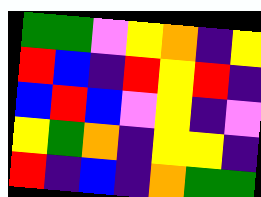[["green", "green", "violet", "yellow", "orange", "indigo", "yellow"], ["red", "blue", "indigo", "red", "yellow", "red", "indigo"], ["blue", "red", "blue", "violet", "yellow", "indigo", "violet"], ["yellow", "green", "orange", "indigo", "yellow", "yellow", "indigo"], ["red", "indigo", "blue", "indigo", "orange", "green", "green"]]